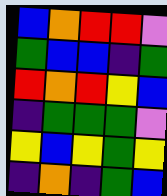[["blue", "orange", "red", "red", "violet"], ["green", "blue", "blue", "indigo", "green"], ["red", "orange", "red", "yellow", "blue"], ["indigo", "green", "green", "green", "violet"], ["yellow", "blue", "yellow", "green", "yellow"], ["indigo", "orange", "indigo", "green", "blue"]]